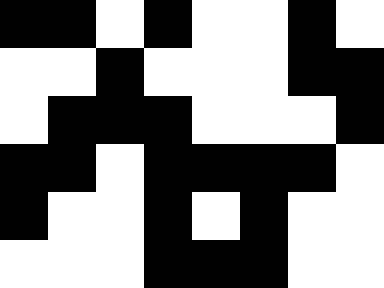[["black", "black", "white", "black", "white", "white", "black", "white"], ["white", "white", "black", "white", "white", "white", "black", "black"], ["white", "black", "black", "black", "white", "white", "white", "black"], ["black", "black", "white", "black", "black", "black", "black", "white"], ["black", "white", "white", "black", "white", "black", "white", "white"], ["white", "white", "white", "black", "black", "black", "white", "white"]]